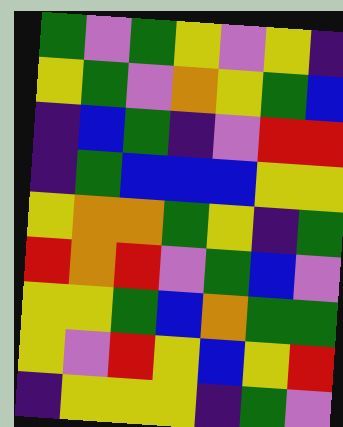[["green", "violet", "green", "yellow", "violet", "yellow", "indigo"], ["yellow", "green", "violet", "orange", "yellow", "green", "blue"], ["indigo", "blue", "green", "indigo", "violet", "red", "red"], ["indigo", "green", "blue", "blue", "blue", "yellow", "yellow"], ["yellow", "orange", "orange", "green", "yellow", "indigo", "green"], ["red", "orange", "red", "violet", "green", "blue", "violet"], ["yellow", "yellow", "green", "blue", "orange", "green", "green"], ["yellow", "violet", "red", "yellow", "blue", "yellow", "red"], ["indigo", "yellow", "yellow", "yellow", "indigo", "green", "violet"]]